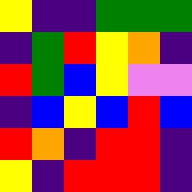[["yellow", "indigo", "indigo", "green", "green", "green"], ["indigo", "green", "red", "yellow", "orange", "indigo"], ["red", "green", "blue", "yellow", "violet", "violet"], ["indigo", "blue", "yellow", "blue", "red", "blue"], ["red", "orange", "indigo", "red", "red", "indigo"], ["yellow", "indigo", "red", "red", "red", "indigo"]]